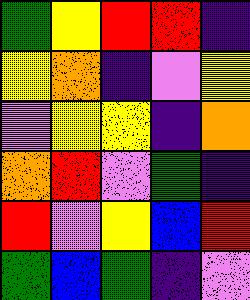[["green", "yellow", "red", "red", "indigo"], ["yellow", "orange", "indigo", "violet", "yellow"], ["violet", "yellow", "yellow", "indigo", "orange"], ["orange", "red", "violet", "green", "indigo"], ["red", "violet", "yellow", "blue", "red"], ["green", "blue", "green", "indigo", "violet"]]